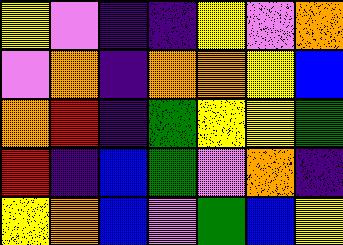[["yellow", "violet", "indigo", "indigo", "yellow", "violet", "orange"], ["violet", "orange", "indigo", "orange", "orange", "yellow", "blue"], ["orange", "red", "indigo", "green", "yellow", "yellow", "green"], ["red", "indigo", "blue", "green", "violet", "orange", "indigo"], ["yellow", "orange", "blue", "violet", "green", "blue", "yellow"]]